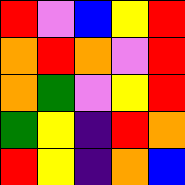[["red", "violet", "blue", "yellow", "red"], ["orange", "red", "orange", "violet", "red"], ["orange", "green", "violet", "yellow", "red"], ["green", "yellow", "indigo", "red", "orange"], ["red", "yellow", "indigo", "orange", "blue"]]